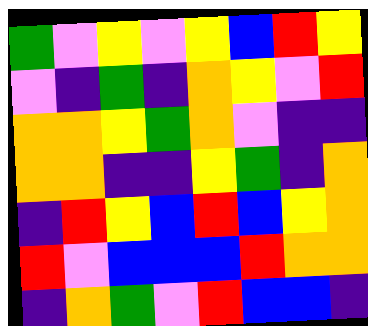[["green", "violet", "yellow", "violet", "yellow", "blue", "red", "yellow"], ["violet", "indigo", "green", "indigo", "orange", "yellow", "violet", "red"], ["orange", "orange", "yellow", "green", "orange", "violet", "indigo", "indigo"], ["orange", "orange", "indigo", "indigo", "yellow", "green", "indigo", "orange"], ["indigo", "red", "yellow", "blue", "red", "blue", "yellow", "orange"], ["red", "violet", "blue", "blue", "blue", "red", "orange", "orange"], ["indigo", "orange", "green", "violet", "red", "blue", "blue", "indigo"]]